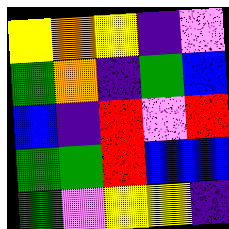[["yellow", "orange", "yellow", "indigo", "violet"], ["green", "orange", "indigo", "green", "blue"], ["blue", "indigo", "red", "violet", "red"], ["green", "green", "red", "blue", "blue"], ["green", "violet", "yellow", "yellow", "indigo"]]